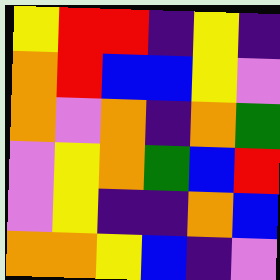[["yellow", "red", "red", "indigo", "yellow", "indigo"], ["orange", "red", "blue", "blue", "yellow", "violet"], ["orange", "violet", "orange", "indigo", "orange", "green"], ["violet", "yellow", "orange", "green", "blue", "red"], ["violet", "yellow", "indigo", "indigo", "orange", "blue"], ["orange", "orange", "yellow", "blue", "indigo", "violet"]]